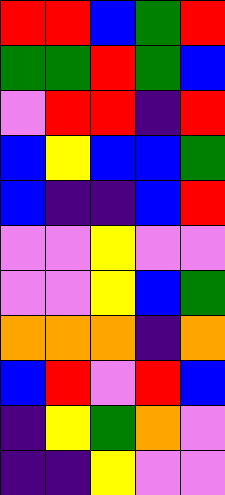[["red", "red", "blue", "green", "red"], ["green", "green", "red", "green", "blue"], ["violet", "red", "red", "indigo", "red"], ["blue", "yellow", "blue", "blue", "green"], ["blue", "indigo", "indigo", "blue", "red"], ["violet", "violet", "yellow", "violet", "violet"], ["violet", "violet", "yellow", "blue", "green"], ["orange", "orange", "orange", "indigo", "orange"], ["blue", "red", "violet", "red", "blue"], ["indigo", "yellow", "green", "orange", "violet"], ["indigo", "indigo", "yellow", "violet", "violet"]]